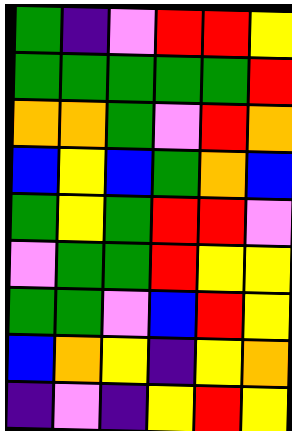[["green", "indigo", "violet", "red", "red", "yellow"], ["green", "green", "green", "green", "green", "red"], ["orange", "orange", "green", "violet", "red", "orange"], ["blue", "yellow", "blue", "green", "orange", "blue"], ["green", "yellow", "green", "red", "red", "violet"], ["violet", "green", "green", "red", "yellow", "yellow"], ["green", "green", "violet", "blue", "red", "yellow"], ["blue", "orange", "yellow", "indigo", "yellow", "orange"], ["indigo", "violet", "indigo", "yellow", "red", "yellow"]]